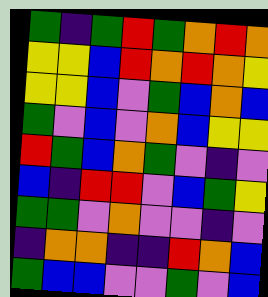[["green", "indigo", "green", "red", "green", "orange", "red", "orange"], ["yellow", "yellow", "blue", "red", "orange", "red", "orange", "yellow"], ["yellow", "yellow", "blue", "violet", "green", "blue", "orange", "blue"], ["green", "violet", "blue", "violet", "orange", "blue", "yellow", "yellow"], ["red", "green", "blue", "orange", "green", "violet", "indigo", "violet"], ["blue", "indigo", "red", "red", "violet", "blue", "green", "yellow"], ["green", "green", "violet", "orange", "violet", "violet", "indigo", "violet"], ["indigo", "orange", "orange", "indigo", "indigo", "red", "orange", "blue"], ["green", "blue", "blue", "violet", "violet", "green", "violet", "blue"]]